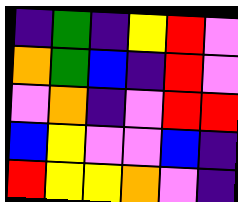[["indigo", "green", "indigo", "yellow", "red", "violet"], ["orange", "green", "blue", "indigo", "red", "violet"], ["violet", "orange", "indigo", "violet", "red", "red"], ["blue", "yellow", "violet", "violet", "blue", "indigo"], ["red", "yellow", "yellow", "orange", "violet", "indigo"]]